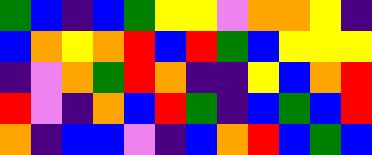[["green", "blue", "indigo", "blue", "green", "yellow", "yellow", "violet", "orange", "orange", "yellow", "indigo"], ["blue", "orange", "yellow", "orange", "red", "blue", "red", "green", "blue", "yellow", "yellow", "yellow"], ["indigo", "violet", "orange", "green", "red", "orange", "indigo", "indigo", "yellow", "blue", "orange", "red"], ["red", "violet", "indigo", "orange", "blue", "red", "green", "indigo", "blue", "green", "blue", "red"], ["orange", "indigo", "blue", "blue", "violet", "indigo", "blue", "orange", "red", "blue", "green", "blue"]]